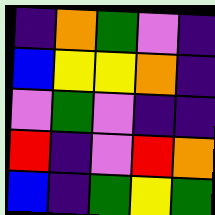[["indigo", "orange", "green", "violet", "indigo"], ["blue", "yellow", "yellow", "orange", "indigo"], ["violet", "green", "violet", "indigo", "indigo"], ["red", "indigo", "violet", "red", "orange"], ["blue", "indigo", "green", "yellow", "green"]]